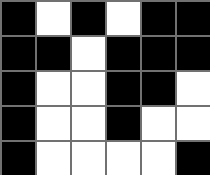[["black", "white", "black", "white", "black", "black"], ["black", "black", "white", "black", "black", "black"], ["black", "white", "white", "black", "black", "white"], ["black", "white", "white", "black", "white", "white"], ["black", "white", "white", "white", "white", "black"]]